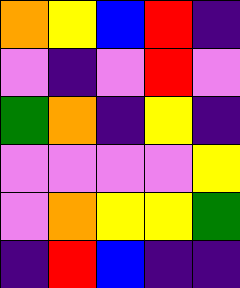[["orange", "yellow", "blue", "red", "indigo"], ["violet", "indigo", "violet", "red", "violet"], ["green", "orange", "indigo", "yellow", "indigo"], ["violet", "violet", "violet", "violet", "yellow"], ["violet", "orange", "yellow", "yellow", "green"], ["indigo", "red", "blue", "indigo", "indigo"]]